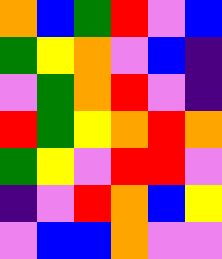[["orange", "blue", "green", "red", "violet", "blue"], ["green", "yellow", "orange", "violet", "blue", "indigo"], ["violet", "green", "orange", "red", "violet", "indigo"], ["red", "green", "yellow", "orange", "red", "orange"], ["green", "yellow", "violet", "red", "red", "violet"], ["indigo", "violet", "red", "orange", "blue", "yellow"], ["violet", "blue", "blue", "orange", "violet", "violet"]]